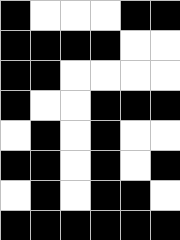[["black", "white", "white", "white", "black", "black"], ["black", "black", "black", "black", "white", "white"], ["black", "black", "white", "white", "white", "white"], ["black", "white", "white", "black", "black", "black"], ["white", "black", "white", "black", "white", "white"], ["black", "black", "white", "black", "white", "black"], ["white", "black", "white", "black", "black", "white"], ["black", "black", "black", "black", "black", "black"]]